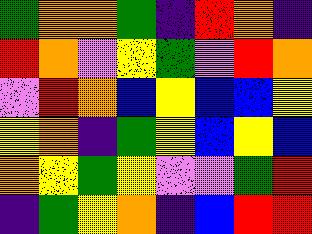[["green", "orange", "orange", "green", "indigo", "red", "orange", "indigo"], ["red", "orange", "violet", "yellow", "green", "violet", "red", "orange"], ["violet", "red", "orange", "blue", "yellow", "blue", "blue", "yellow"], ["yellow", "orange", "indigo", "green", "yellow", "blue", "yellow", "blue"], ["orange", "yellow", "green", "yellow", "violet", "violet", "green", "red"], ["indigo", "green", "yellow", "orange", "indigo", "blue", "red", "red"]]